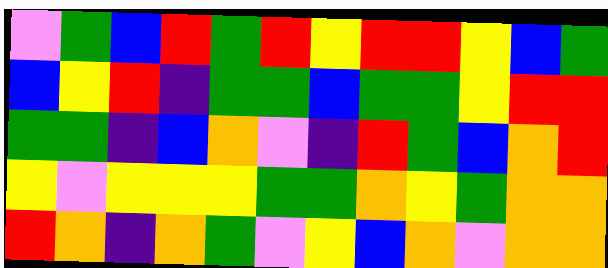[["violet", "green", "blue", "red", "green", "red", "yellow", "red", "red", "yellow", "blue", "green"], ["blue", "yellow", "red", "indigo", "green", "green", "blue", "green", "green", "yellow", "red", "red"], ["green", "green", "indigo", "blue", "orange", "violet", "indigo", "red", "green", "blue", "orange", "red"], ["yellow", "violet", "yellow", "yellow", "yellow", "green", "green", "orange", "yellow", "green", "orange", "orange"], ["red", "orange", "indigo", "orange", "green", "violet", "yellow", "blue", "orange", "violet", "orange", "orange"]]